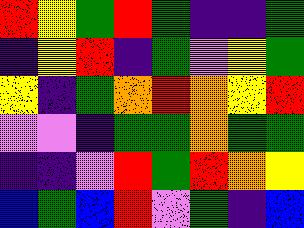[["red", "yellow", "green", "red", "green", "indigo", "indigo", "green"], ["indigo", "yellow", "red", "indigo", "green", "violet", "yellow", "green"], ["yellow", "indigo", "green", "orange", "red", "orange", "yellow", "red"], ["violet", "violet", "indigo", "green", "green", "orange", "green", "green"], ["indigo", "indigo", "violet", "red", "green", "red", "orange", "yellow"], ["blue", "green", "blue", "red", "violet", "green", "indigo", "blue"]]